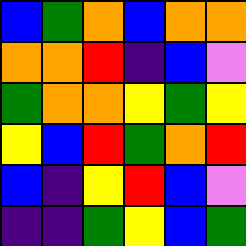[["blue", "green", "orange", "blue", "orange", "orange"], ["orange", "orange", "red", "indigo", "blue", "violet"], ["green", "orange", "orange", "yellow", "green", "yellow"], ["yellow", "blue", "red", "green", "orange", "red"], ["blue", "indigo", "yellow", "red", "blue", "violet"], ["indigo", "indigo", "green", "yellow", "blue", "green"]]